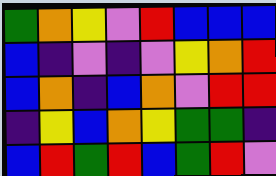[["green", "orange", "yellow", "violet", "red", "blue", "blue", "blue"], ["blue", "indigo", "violet", "indigo", "violet", "yellow", "orange", "red"], ["blue", "orange", "indigo", "blue", "orange", "violet", "red", "red"], ["indigo", "yellow", "blue", "orange", "yellow", "green", "green", "indigo"], ["blue", "red", "green", "red", "blue", "green", "red", "violet"]]